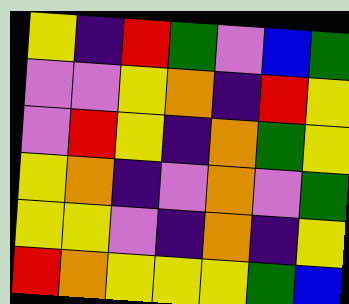[["yellow", "indigo", "red", "green", "violet", "blue", "green"], ["violet", "violet", "yellow", "orange", "indigo", "red", "yellow"], ["violet", "red", "yellow", "indigo", "orange", "green", "yellow"], ["yellow", "orange", "indigo", "violet", "orange", "violet", "green"], ["yellow", "yellow", "violet", "indigo", "orange", "indigo", "yellow"], ["red", "orange", "yellow", "yellow", "yellow", "green", "blue"]]